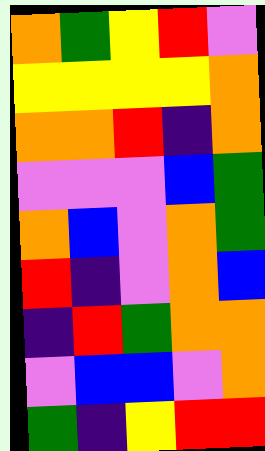[["orange", "green", "yellow", "red", "violet"], ["yellow", "yellow", "yellow", "yellow", "orange"], ["orange", "orange", "red", "indigo", "orange"], ["violet", "violet", "violet", "blue", "green"], ["orange", "blue", "violet", "orange", "green"], ["red", "indigo", "violet", "orange", "blue"], ["indigo", "red", "green", "orange", "orange"], ["violet", "blue", "blue", "violet", "orange"], ["green", "indigo", "yellow", "red", "red"]]